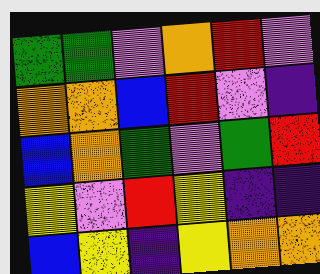[["green", "green", "violet", "orange", "red", "violet"], ["orange", "orange", "blue", "red", "violet", "indigo"], ["blue", "orange", "green", "violet", "green", "red"], ["yellow", "violet", "red", "yellow", "indigo", "indigo"], ["blue", "yellow", "indigo", "yellow", "orange", "orange"]]